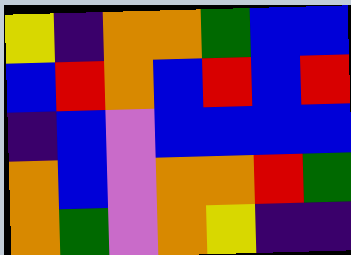[["yellow", "indigo", "orange", "orange", "green", "blue", "blue"], ["blue", "red", "orange", "blue", "red", "blue", "red"], ["indigo", "blue", "violet", "blue", "blue", "blue", "blue"], ["orange", "blue", "violet", "orange", "orange", "red", "green"], ["orange", "green", "violet", "orange", "yellow", "indigo", "indigo"]]